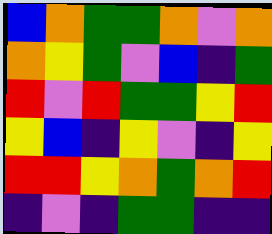[["blue", "orange", "green", "green", "orange", "violet", "orange"], ["orange", "yellow", "green", "violet", "blue", "indigo", "green"], ["red", "violet", "red", "green", "green", "yellow", "red"], ["yellow", "blue", "indigo", "yellow", "violet", "indigo", "yellow"], ["red", "red", "yellow", "orange", "green", "orange", "red"], ["indigo", "violet", "indigo", "green", "green", "indigo", "indigo"]]